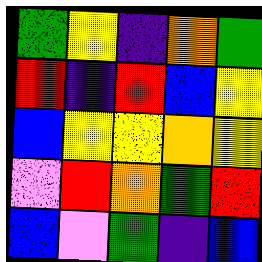[["green", "yellow", "indigo", "orange", "green"], ["red", "indigo", "red", "blue", "yellow"], ["blue", "yellow", "yellow", "orange", "yellow"], ["violet", "red", "orange", "green", "red"], ["blue", "violet", "green", "indigo", "blue"]]